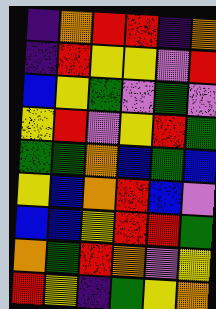[["indigo", "orange", "red", "red", "indigo", "orange"], ["indigo", "red", "yellow", "yellow", "violet", "red"], ["blue", "yellow", "green", "violet", "green", "violet"], ["yellow", "red", "violet", "yellow", "red", "green"], ["green", "green", "orange", "blue", "green", "blue"], ["yellow", "blue", "orange", "red", "blue", "violet"], ["blue", "blue", "yellow", "red", "red", "green"], ["orange", "green", "red", "orange", "violet", "yellow"], ["red", "yellow", "indigo", "green", "yellow", "orange"]]